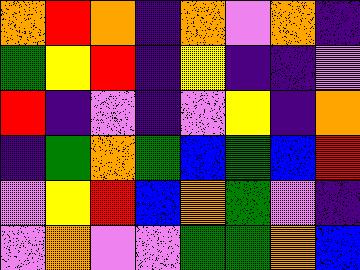[["orange", "red", "orange", "indigo", "orange", "violet", "orange", "indigo"], ["green", "yellow", "red", "indigo", "yellow", "indigo", "indigo", "violet"], ["red", "indigo", "violet", "indigo", "violet", "yellow", "indigo", "orange"], ["indigo", "green", "orange", "green", "blue", "green", "blue", "red"], ["violet", "yellow", "red", "blue", "orange", "green", "violet", "indigo"], ["violet", "orange", "violet", "violet", "green", "green", "orange", "blue"]]